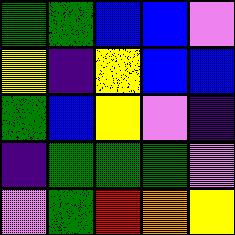[["green", "green", "blue", "blue", "violet"], ["yellow", "indigo", "yellow", "blue", "blue"], ["green", "blue", "yellow", "violet", "indigo"], ["indigo", "green", "green", "green", "violet"], ["violet", "green", "red", "orange", "yellow"]]